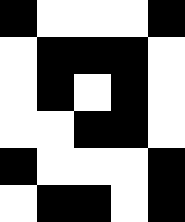[["black", "white", "white", "white", "black"], ["white", "black", "black", "black", "white"], ["white", "black", "white", "black", "white"], ["white", "white", "black", "black", "white"], ["black", "white", "white", "white", "black"], ["white", "black", "black", "white", "black"]]